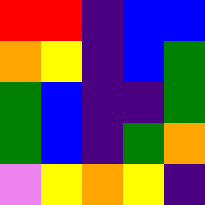[["red", "red", "indigo", "blue", "blue"], ["orange", "yellow", "indigo", "blue", "green"], ["green", "blue", "indigo", "indigo", "green"], ["green", "blue", "indigo", "green", "orange"], ["violet", "yellow", "orange", "yellow", "indigo"]]